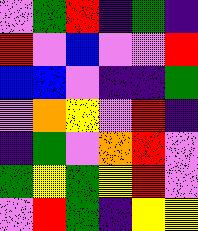[["violet", "green", "red", "indigo", "green", "indigo"], ["red", "violet", "blue", "violet", "violet", "red"], ["blue", "blue", "violet", "indigo", "indigo", "green"], ["violet", "orange", "yellow", "violet", "red", "indigo"], ["indigo", "green", "violet", "orange", "red", "violet"], ["green", "yellow", "green", "yellow", "red", "violet"], ["violet", "red", "green", "indigo", "yellow", "yellow"]]